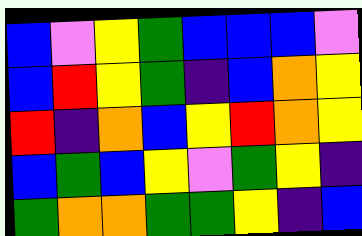[["blue", "violet", "yellow", "green", "blue", "blue", "blue", "violet"], ["blue", "red", "yellow", "green", "indigo", "blue", "orange", "yellow"], ["red", "indigo", "orange", "blue", "yellow", "red", "orange", "yellow"], ["blue", "green", "blue", "yellow", "violet", "green", "yellow", "indigo"], ["green", "orange", "orange", "green", "green", "yellow", "indigo", "blue"]]